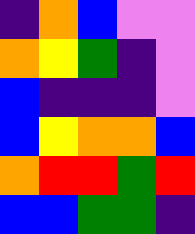[["indigo", "orange", "blue", "violet", "violet"], ["orange", "yellow", "green", "indigo", "violet"], ["blue", "indigo", "indigo", "indigo", "violet"], ["blue", "yellow", "orange", "orange", "blue"], ["orange", "red", "red", "green", "red"], ["blue", "blue", "green", "green", "indigo"]]